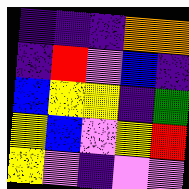[["indigo", "indigo", "indigo", "orange", "orange"], ["indigo", "red", "violet", "blue", "indigo"], ["blue", "yellow", "yellow", "indigo", "green"], ["yellow", "blue", "violet", "yellow", "red"], ["yellow", "violet", "indigo", "violet", "violet"]]